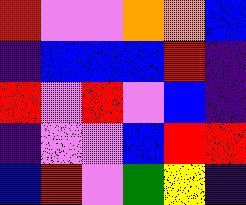[["red", "violet", "violet", "orange", "orange", "blue"], ["indigo", "blue", "blue", "blue", "red", "indigo"], ["red", "violet", "red", "violet", "blue", "indigo"], ["indigo", "violet", "violet", "blue", "red", "red"], ["blue", "red", "violet", "green", "yellow", "indigo"]]